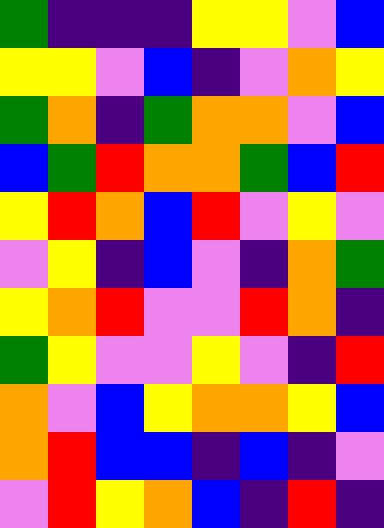[["green", "indigo", "indigo", "indigo", "yellow", "yellow", "violet", "blue"], ["yellow", "yellow", "violet", "blue", "indigo", "violet", "orange", "yellow"], ["green", "orange", "indigo", "green", "orange", "orange", "violet", "blue"], ["blue", "green", "red", "orange", "orange", "green", "blue", "red"], ["yellow", "red", "orange", "blue", "red", "violet", "yellow", "violet"], ["violet", "yellow", "indigo", "blue", "violet", "indigo", "orange", "green"], ["yellow", "orange", "red", "violet", "violet", "red", "orange", "indigo"], ["green", "yellow", "violet", "violet", "yellow", "violet", "indigo", "red"], ["orange", "violet", "blue", "yellow", "orange", "orange", "yellow", "blue"], ["orange", "red", "blue", "blue", "indigo", "blue", "indigo", "violet"], ["violet", "red", "yellow", "orange", "blue", "indigo", "red", "indigo"]]